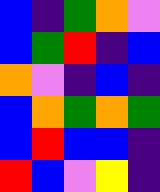[["blue", "indigo", "green", "orange", "violet"], ["blue", "green", "red", "indigo", "blue"], ["orange", "violet", "indigo", "blue", "indigo"], ["blue", "orange", "green", "orange", "green"], ["blue", "red", "blue", "blue", "indigo"], ["red", "blue", "violet", "yellow", "indigo"]]